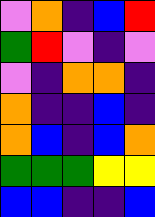[["violet", "orange", "indigo", "blue", "red"], ["green", "red", "violet", "indigo", "violet"], ["violet", "indigo", "orange", "orange", "indigo"], ["orange", "indigo", "indigo", "blue", "indigo"], ["orange", "blue", "indigo", "blue", "orange"], ["green", "green", "green", "yellow", "yellow"], ["blue", "blue", "indigo", "indigo", "blue"]]